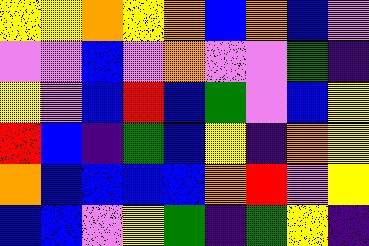[["yellow", "yellow", "orange", "yellow", "orange", "blue", "orange", "blue", "violet"], ["violet", "violet", "blue", "violet", "orange", "violet", "violet", "green", "indigo"], ["yellow", "violet", "blue", "red", "blue", "green", "violet", "blue", "yellow"], ["red", "blue", "indigo", "green", "blue", "yellow", "indigo", "orange", "yellow"], ["orange", "blue", "blue", "blue", "blue", "orange", "red", "violet", "yellow"], ["blue", "blue", "violet", "yellow", "green", "indigo", "green", "yellow", "indigo"]]